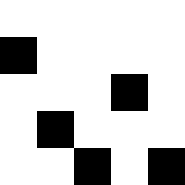[["white", "white", "white", "white", "white"], ["black", "white", "white", "white", "white"], ["white", "white", "white", "black", "white"], ["white", "black", "white", "white", "white"], ["white", "white", "black", "white", "black"]]